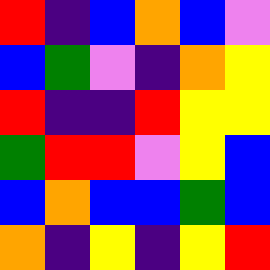[["red", "indigo", "blue", "orange", "blue", "violet"], ["blue", "green", "violet", "indigo", "orange", "yellow"], ["red", "indigo", "indigo", "red", "yellow", "yellow"], ["green", "red", "red", "violet", "yellow", "blue"], ["blue", "orange", "blue", "blue", "green", "blue"], ["orange", "indigo", "yellow", "indigo", "yellow", "red"]]